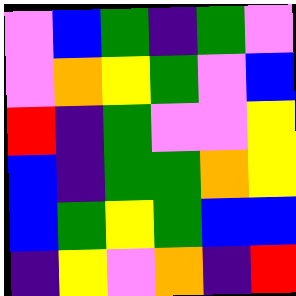[["violet", "blue", "green", "indigo", "green", "violet"], ["violet", "orange", "yellow", "green", "violet", "blue"], ["red", "indigo", "green", "violet", "violet", "yellow"], ["blue", "indigo", "green", "green", "orange", "yellow"], ["blue", "green", "yellow", "green", "blue", "blue"], ["indigo", "yellow", "violet", "orange", "indigo", "red"]]